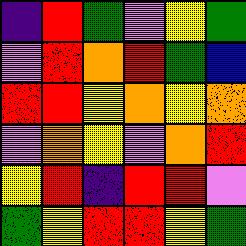[["indigo", "red", "green", "violet", "yellow", "green"], ["violet", "red", "orange", "red", "green", "blue"], ["red", "red", "yellow", "orange", "yellow", "orange"], ["violet", "orange", "yellow", "violet", "orange", "red"], ["yellow", "red", "indigo", "red", "red", "violet"], ["green", "yellow", "red", "red", "yellow", "green"]]